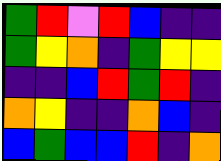[["green", "red", "violet", "red", "blue", "indigo", "indigo"], ["green", "yellow", "orange", "indigo", "green", "yellow", "yellow"], ["indigo", "indigo", "blue", "red", "green", "red", "indigo"], ["orange", "yellow", "indigo", "indigo", "orange", "blue", "indigo"], ["blue", "green", "blue", "blue", "red", "indigo", "orange"]]